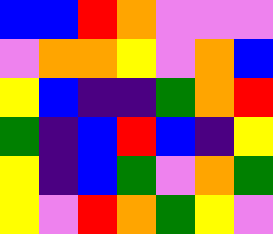[["blue", "blue", "red", "orange", "violet", "violet", "violet"], ["violet", "orange", "orange", "yellow", "violet", "orange", "blue"], ["yellow", "blue", "indigo", "indigo", "green", "orange", "red"], ["green", "indigo", "blue", "red", "blue", "indigo", "yellow"], ["yellow", "indigo", "blue", "green", "violet", "orange", "green"], ["yellow", "violet", "red", "orange", "green", "yellow", "violet"]]